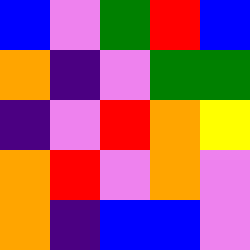[["blue", "violet", "green", "red", "blue"], ["orange", "indigo", "violet", "green", "green"], ["indigo", "violet", "red", "orange", "yellow"], ["orange", "red", "violet", "orange", "violet"], ["orange", "indigo", "blue", "blue", "violet"]]